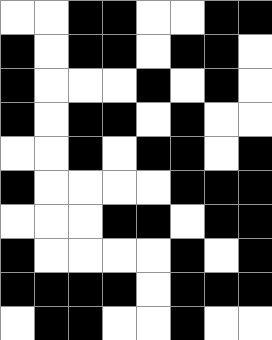[["white", "white", "black", "black", "white", "white", "black", "black"], ["black", "white", "black", "black", "white", "black", "black", "white"], ["black", "white", "white", "white", "black", "white", "black", "white"], ["black", "white", "black", "black", "white", "black", "white", "white"], ["white", "white", "black", "white", "black", "black", "white", "black"], ["black", "white", "white", "white", "white", "black", "black", "black"], ["white", "white", "white", "black", "black", "white", "black", "black"], ["black", "white", "white", "white", "white", "black", "white", "black"], ["black", "black", "black", "black", "white", "black", "black", "black"], ["white", "black", "black", "white", "white", "black", "white", "white"]]